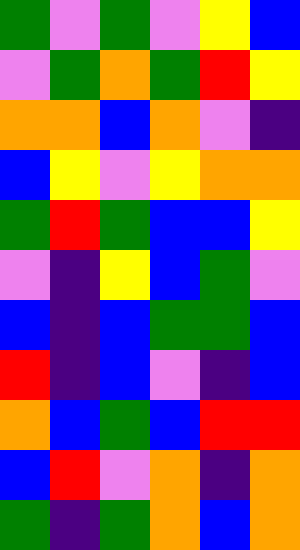[["green", "violet", "green", "violet", "yellow", "blue"], ["violet", "green", "orange", "green", "red", "yellow"], ["orange", "orange", "blue", "orange", "violet", "indigo"], ["blue", "yellow", "violet", "yellow", "orange", "orange"], ["green", "red", "green", "blue", "blue", "yellow"], ["violet", "indigo", "yellow", "blue", "green", "violet"], ["blue", "indigo", "blue", "green", "green", "blue"], ["red", "indigo", "blue", "violet", "indigo", "blue"], ["orange", "blue", "green", "blue", "red", "red"], ["blue", "red", "violet", "orange", "indigo", "orange"], ["green", "indigo", "green", "orange", "blue", "orange"]]